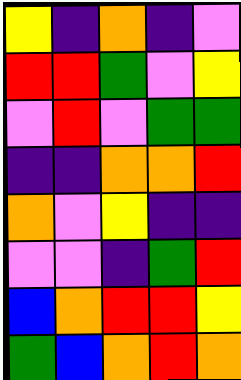[["yellow", "indigo", "orange", "indigo", "violet"], ["red", "red", "green", "violet", "yellow"], ["violet", "red", "violet", "green", "green"], ["indigo", "indigo", "orange", "orange", "red"], ["orange", "violet", "yellow", "indigo", "indigo"], ["violet", "violet", "indigo", "green", "red"], ["blue", "orange", "red", "red", "yellow"], ["green", "blue", "orange", "red", "orange"]]